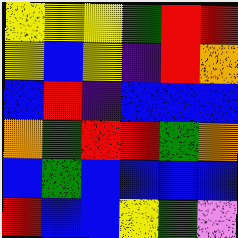[["yellow", "yellow", "yellow", "green", "red", "red"], ["yellow", "blue", "yellow", "indigo", "red", "orange"], ["blue", "red", "indigo", "blue", "blue", "blue"], ["orange", "green", "red", "red", "green", "orange"], ["blue", "green", "blue", "blue", "blue", "blue"], ["red", "blue", "blue", "yellow", "green", "violet"]]